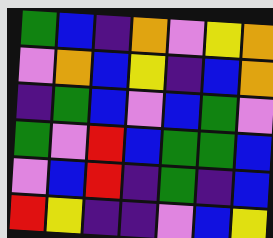[["green", "blue", "indigo", "orange", "violet", "yellow", "orange"], ["violet", "orange", "blue", "yellow", "indigo", "blue", "orange"], ["indigo", "green", "blue", "violet", "blue", "green", "violet"], ["green", "violet", "red", "blue", "green", "green", "blue"], ["violet", "blue", "red", "indigo", "green", "indigo", "blue"], ["red", "yellow", "indigo", "indigo", "violet", "blue", "yellow"]]